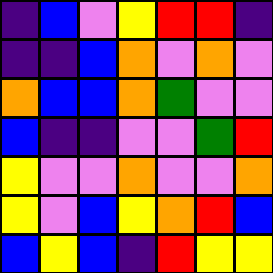[["indigo", "blue", "violet", "yellow", "red", "red", "indigo"], ["indigo", "indigo", "blue", "orange", "violet", "orange", "violet"], ["orange", "blue", "blue", "orange", "green", "violet", "violet"], ["blue", "indigo", "indigo", "violet", "violet", "green", "red"], ["yellow", "violet", "violet", "orange", "violet", "violet", "orange"], ["yellow", "violet", "blue", "yellow", "orange", "red", "blue"], ["blue", "yellow", "blue", "indigo", "red", "yellow", "yellow"]]